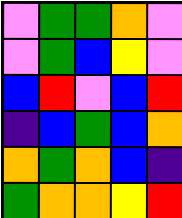[["violet", "green", "green", "orange", "violet"], ["violet", "green", "blue", "yellow", "violet"], ["blue", "red", "violet", "blue", "red"], ["indigo", "blue", "green", "blue", "orange"], ["orange", "green", "orange", "blue", "indigo"], ["green", "orange", "orange", "yellow", "red"]]